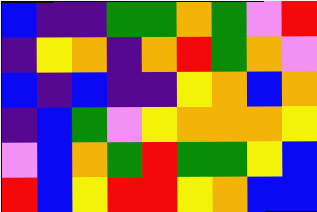[["blue", "indigo", "indigo", "green", "green", "orange", "green", "violet", "red"], ["indigo", "yellow", "orange", "indigo", "orange", "red", "green", "orange", "violet"], ["blue", "indigo", "blue", "indigo", "indigo", "yellow", "orange", "blue", "orange"], ["indigo", "blue", "green", "violet", "yellow", "orange", "orange", "orange", "yellow"], ["violet", "blue", "orange", "green", "red", "green", "green", "yellow", "blue"], ["red", "blue", "yellow", "red", "red", "yellow", "orange", "blue", "blue"]]